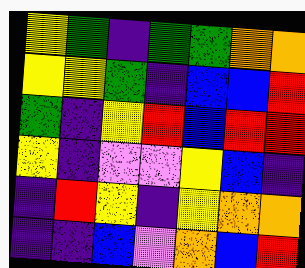[["yellow", "green", "indigo", "green", "green", "orange", "orange"], ["yellow", "yellow", "green", "indigo", "blue", "blue", "red"], ["green", "indigo", "yellow", "red", "blue", "red", "red"], ["yellow", "indigo", "violet", "violet", "yellow", "blue", "indigo"], ["indigo", "red", "yellow", "indigo", "yellow", "orange", "orange"], ["indigo", "indigo", "blue", "violet", "orange", "blue", "red"]]